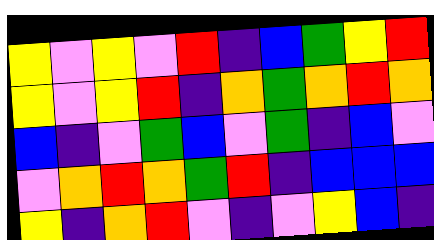[["yellow", "violet", "yellow", "violet", "red", "indigo", "blue", "green", "yellow", "red"], ["yellow", "violet", "yellow", "red", "indigo", "orange", "green", "orange", "red", "orange"], ["blue", "indigo", "violet", "green", "blue", "violet", "green", "indigo", "blue", "violet"], ["violet", "orange", "red", "orange", "green", "red", "indigo", "blue", "blue", "blue"], ["yellow", "indigo", "orange", "red", "violet", "indigo", "violet", "yellow", "blue", "indigo"]]